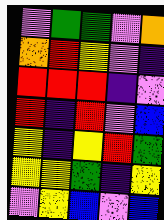[["violet", "green", "green", "violet", "orange"], ["orange", "red", "yellow", "violet", "indigo"], ["red", "red", "red", "indigo", "violet"], ["red", "indigo", "red", "violet", "blue"], ["yellow", "indigo", "yellow", "red", "green"], ["yellow", "yellow", "green", "indigo", "yellow"], ["violet", "yellow", "blue", "violet", "blue"]]